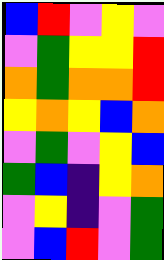[["blue", "red", "violet", "yellow", "violet"], ["violet", "green", "yellow", "yellow", "red"], ["orange", "green", "orange", "orange", "red"], ["yellow", "orange", "yellow", "blue", "orange"], ["violet", "green", "violet", "yellow", "blue"], ["green", "blue", "indigo", "yellow", "orange"], ["violet", "yellow", "indigo", "violet", "green"], ["violet", "blue", "red", "violet", "green"]]